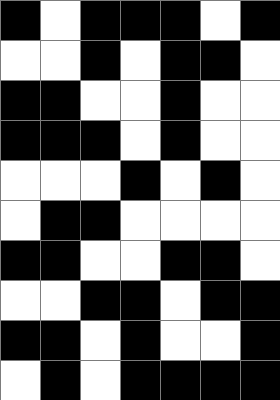[["black", "white", "black", "black", "black", "white", "black"], ["white", "white", "black", "white", "black", "black", "white"], ["black", "black", "white", "white", "black", "white", "white"], ["black", "black", "black", "white", "black", "white", "white"], ["white", "white", "white", "black", "white", "black", "white"], ["white", "black", "black", "white", "white", "white", "white"], ["black", "black", "white", "white", "black", "black", "white"], ["white", "white", "black", "black", "white", "black", "black"], ["black", "black", "white", "black", "white", "white", "black"], ["white", "black", "white", "black", "black", "black", "black"]]